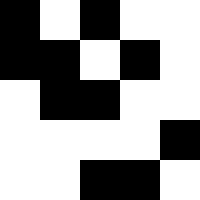[["black", "white", "black", "white", "white"], ["black", "black", "white", "black", "white"], ["white", "black", "black", "white", "white"], ["white", "white", "white", "white", "black"], ["white", "white", "black", "black", "white"]]